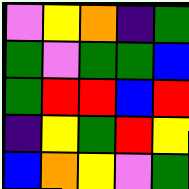[["violet", "yellow", "orange", "indigo", "green"], ["green", "violet", "green", "green", "blue"], ["green", "red", "red", "blue", "red"], ["indigo", "yellow", "green", "red", "yellow"], ["blue", "orange", "yellow", "violet", "green"]]